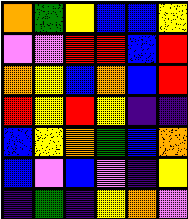[["orange", "green", "yellow", "blue", "blue", "yellow"], ["violet", "violet", "red", "red", "blue", "red"], ["orange", "yellow", "blue", "orange", "blue", "red"], ["red", "yellow", "red", "yellow", "indigo", "indigo"], ["blue", "yellow", "orange", "green", "blue", "orange"], ["blue", "violet", "blue", "violet", "indigo", "yellow"], ["indigo", "green", "indigo", "yellow", "orange", "violet"]]